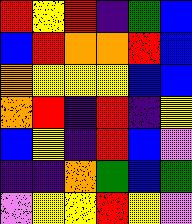[["red", "yellow", "red", "indigo", "green", "blue"], ["blue", "red", "orange", "orange", "red", "blue"], ["orange", "yellow", "yellow", "yellow", "blue", "blue"], ["orange", "red", "indigo", "red", "indigo", "yellow"], ["blue", "yellow", "indigo", "red", "blue", "violet"], ["indigo", "indigo", "orange", "green", "blue", "green"], ["violet", "yellow", "yellow", "red", "yellow", "violet"]]